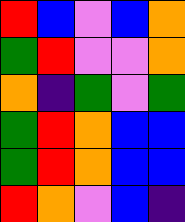[["red", "blue", "violet", "blue", "orange"], ["green", "red", "violet", "violet", "orange"], ["orange", "indigo", "green", "violet", "green"], ["green", "red", "orange", "blue", "blue"], ["green", "red", "orange", "blue", "blue"], ["red", "orange", "violet", "blue", "indigo"]]